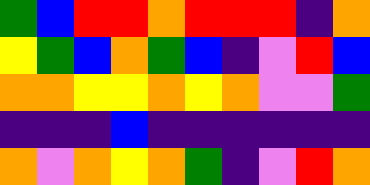[["green", "blue", "red", "red", "orange", "red", "red", "red", "indigo", "orange"], ["yellow", "green", "blue", "orange", "green", "blue", "indigo", "violet", "red", "blue"], ["orange", "orange", "yellow", "yellow", "orange", "yellow", "orange", "violet", "violet", "green"], ["indigo", "indigo", "indigo", "blue", "indigo", "indigo", "indigo", "indigo", "indigo", "indigo"], ["orange", "violet", "orange", "yellow", "orange", "green", "indigo", "violet", "red", "orange"]]